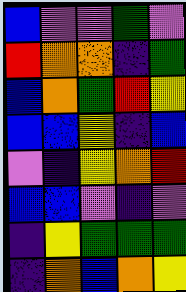[["blue", "violet", "violet", "green", "violet"], ["red", "orange", "orange", "indigo", "green"], ["blue", "orange", "green", "red", "yellow"], ["blue", "blue", "yellow", "indigo", "blue"], ["violet", "indigo", "yellow", "orange", "red"], ["blue", "blue", "violet", "indigo", "violet"], ["indigo", "yellow", "green", "green", "green"], ["indigo", "orange", "blue", "orange", "yellow"]]